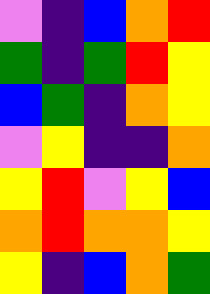[["violet", "indigo", "blue", "orange", "red"], ["green", "indigo", "green", "red", "yellow"], ["blue", "green", "indigo", "orange", "yellow"], ["violet", "yellow", "indigo", "indigo", "orange"], ["yellow", "red", "violet", "yellow", "blue"], ["orange", "red", "orange", "orange", "yellow"], ["yellow", "indigo", "blue", "orange", "green"]]